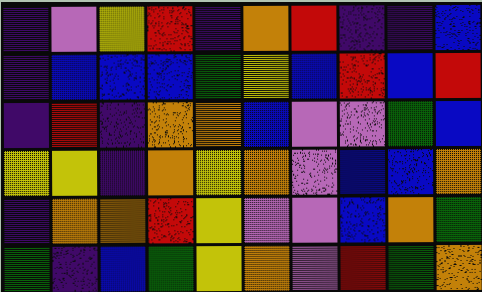[["indigo", "violet", "yellow", "red", "indigo", "orange", "red", "indigo", "indigo", "blue"], ["indigo", "blue", "blue", "blue", "green", "yellow", "blue", "red", "blue", "red"], ["indigo", "red", "indigo", "orange", "orange", "blue", "violet", "violet", "green", "blue"], ["yellow", "yellow", "indigo", "orange", "yellow", "orange", "violet", "blue", "blue", "orange"], ["indigo", "orange", "orange", "red", "yellow", "violet", "violet", "blue", "orange", "green"], ["green", "indigo", "blue", "green", "yellow", "orange", "violet", "red", "green", "orange"]]